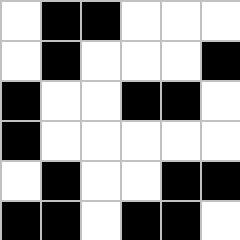[["white", "black", "black", "white", "white", "white"], ["white", "black", "white", "white", "white", "black"], ["black", "white", "white", "black", "black", "white"], ["black", "white", "white", "white", "white", "white"], ["white", "black", "white", "white", "black", "black"], ["black", "black", "white", "black", "black", "white"]]